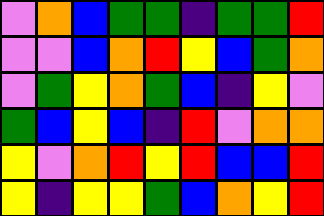[["violet", "orange", "blue", "green", "green", "indigo", "green", "green", "red"], ["violet", "violet", "blue", "orange", "red", "yellow", "blue", "green", "orange"], ["violet", "green", "yellow", "orange", "green", "blue", "indigo", "yellow", "violet"], ["green", "blue", "yellow", "blue", "indigo", "red", "violet", "orange", "orange"], ["yellow", "violet", "orange", "red", "yellow", "red", "blue", "blue", "red"], ["yellow", "indigo", "yellow", "yellow", "green", "blue", "orange", "yellow", "red"]]